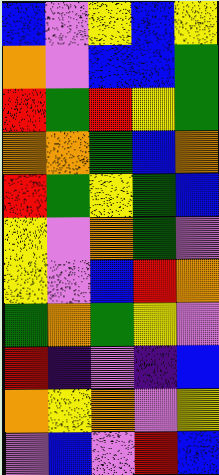[["blue", "violet", "yellow", "blue", "yellow"], ["orange", "violet", "blue", "blue", "green"], ["red", "green", "red", "yellow", "green"], ["orange", "orange", "green", "blue", "orange"], ["red", "green", "yellow", "green", "blue"], ["yellow", "violet", "orange", "green", "violet"], ["yellow", "violet", "blue", "red", "orange"], ["green", "orange", "green", "yellow", "violet"], ["red", "indigo", "violet", "indigo", "blue"], ["orange", "yellow", "orange", "violet", "yellow"], ["violet", "blue", "violet", "red", "blue"]]